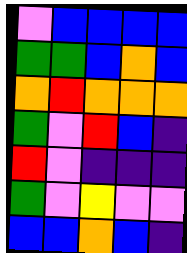[["violet", "blue", "blue", "blue", "blue"], ["green", "green", "blue", "orange", "blue"], ["orange", "red", "orange", "orange", "orange"], ["green", "violet", "red", "blue", "indigo"], ["red", "violet", "indigo", "indigo", "indigo"], ["green", "violet", "yellow", "violet", "violet"], ["blue", "blue", "orange", "blue", "indigo"]]